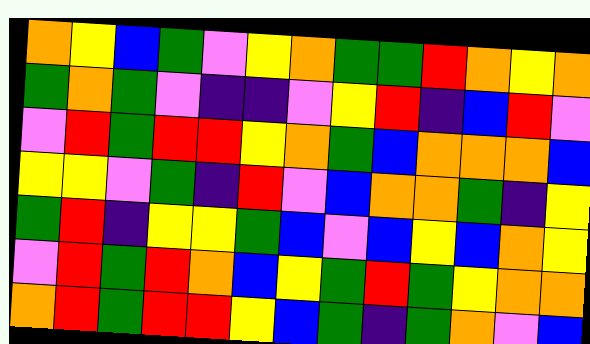[["orange", "yellow", "blue", "green", "violet", "yellow", "orange", "green", "green", "red", "orange", "yellow", "orange"], ["green", "orange", "green", "violet", "indigo", "indigo", "violet", "yellow", "red", "indigo", "blue", "red", "violet"], ["violet", "red", "green", "red", "red", "yellow", "orange", "green", "blue", "orange", "orange", "orange", "blue"], ["yellow", "yellow", "violet", "green", "indigo", "red", "violet", "blue", "orange", "orange", "green", "indigo", "yellow"], ["green", "red", "indigo", "yellow", "yellow", "green", "blue", "violet", "blue", "yellow", "blue", "orange", "yellow"], ["violet", "red", "green", "red", "orange", "blue", "yellow", "green", "red", "green", "yellow", "orange", "orange"], ["orange", "red", "green", "red", "red", "yellow", "blue", "green", "indigo", "green", "orange", "violet", "blue"]]